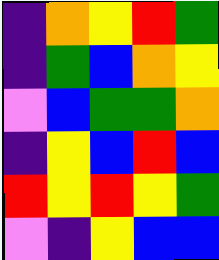[["indigo", "orange", "yellow", "red", "green"], ["indigo", "green", "blue", "orange", "yellow"], ["violet", "blue", "green", "green", "orange"], ["indigo", "yellow", "blue", "red", "blue"], ["red", "yellow", "red", "yellow", "green"], ["violet", "indigo", "yellow", "blue", "blue"]]